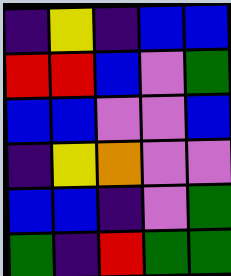[["indigo", "yellow", "indigo", "blue", "blue"], ["red", "red", "blue", "violet", "green"], ["blue", "blue", "violet", "violet", "blue"], ["indigo", "yellow", "orange", "violet", "violet"], ["blue", "blue", "indigo", "violet", "green"], ["green", "indigo", "red", "green", "green"]]